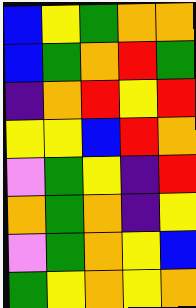[["blue", "yellow", "green", "orange", "orange"], ["blue", "green", "orange", "red", "green"], ["indigo", "orange", "red", "yellow", "red"], ["yellow", "yellow", "blue", "red", "orange"], ["violet", "green", "yellow", "indigo", "red"], ["orange", "green", "orange", "indigo", "yellow"], ["violet", "green", "orange", "yellow", "blue"], ["green", "yellow", "orange", "yellow", "orange"]]